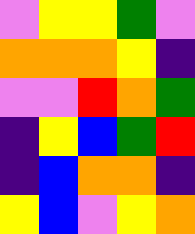[["violet", "yellow", "yellow", "green", "violet"], ["orange", "orange", "orange", "yellow", "indigo"], ["violet", "violet", "red", "orange", "green"], ["indigo", "yellow", "blue", "green", "red"], ["indigo", "blue", "orange", "orange", "indigo"], ["yellow", "blue", "violet", "yellow", "orange"]]